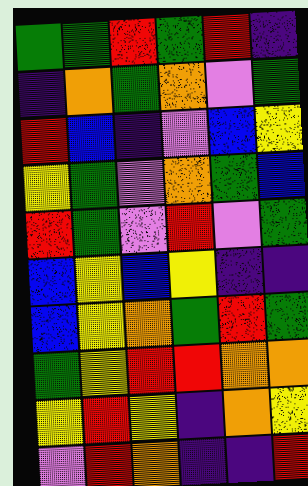[["green", "green", "red", "green", "red", "indigo"], ["indigo", "orange", "green", "orange", "violet", "green"], ["red", "blue", "indigo", "violet", "blue", "yellow"], ["yellow", "green", "violet", "orange", "green", "blue"], ["red", "green", "violet", "red", "violet", "green"], ["blue", "yellow", "blue", "yellow", "indigo", "indigo"], ["blue", "yellow", "orange", "green", "red", "green"], ["green", "yellow", "red", "red", "orange", "orange"], ["yellow", "red", "yellow", "indigo", "orange", "yellow"], ["violet", "red", "orange", "indigo", "indigo", "red"]]